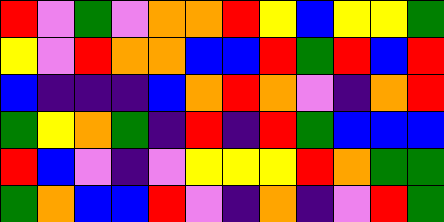[["red", "violet", "green", "violet", "orange", "orange", "red", "yellow", "blue", "yellow", "yellow", "green"], ["yellow", "violet", "red", "orange", "orange", "blue", "blue", "red", "green", "red", "blue", "red"], ["blue", "indigo", "indigo", "indigo", "blue", "orange", "red", "orange", "violet", "indigo", "orange", "red"], ["green", "yellow", "orange", "green", "indigo", "red", "indigo", "red", "green", "blue", "blue", "blue"], ["red", "blue", "violet", "indigo", "violet", "yellow", "yellow", "yellow", "red", "orange", "green", "green"], ["green", "orange", "blue", "blue", "red", "violet", "indigo", "orange", "indigo", "violet", "red", "green"]]